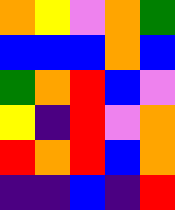[["orange", "yellow", "violet", "orange", "green"], ["blue", "blue", "blue", "orange", "blue"], ["green", "orange", "red", "blue", "violet"], ["yellow", "indigo", "red", "violet", "orange"], ["red", "orange", "red", "blue", "orange"], ["indigo", "indigo", "blue", "indigo", "red"]]